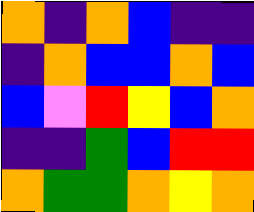[["orange", "indigo", "orange", "blue", "indigo", "indigo"], ["indigo", "orange", "blue", "blue", "orange", "blue"], ["blue", "violet", "red", "yellow", "blue", "orange"], ["indigo", "indigo", "green", "blue", "red", "red"], ["orange", "green", "green", "orange", "yellow", "orange"]]